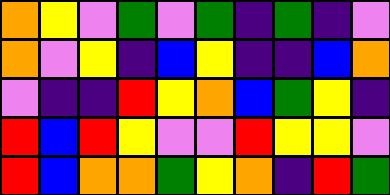[["orange", "yellow", "violet", "green", "violet", "green", "indigo", "green", "indigo", "violet"], ["orange", "violet", "yellow", "indigo", "blue", "yellow", "indigo", "indigo", "blue", "orange"], ["violet", "indigo", "indigo", "red", "yellow", "orange", "blue", "green", "yellow", "indigo"], ["red", "blue", "red", "yellow", "violet", "violet", "red", "yellow", "yellow", "violet"], ["red", "blue", "orange", "orange", "green", "yellow", "orange", "indigo", "red", "green"]]